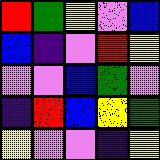[["red", "green", "yellow", "violet", "blue"], ["blue", "indigo", "violet", "red", "yellow"], ["violet", "violet", "blue", "green", "violet"], ["indigo", "red", "blue", "yellow", "green"], ["yellow", "violet", "violet", "indigo", "yellow"]]